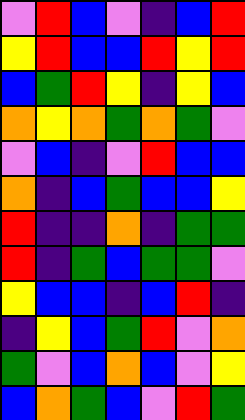[["violet", "red", "blue", "violet", "indigo", "blue", "red"], ["yellow", "red", "blue", "blue", "red", "yellow", "red"], ["blue", "green", "red", "yellow", "indigo", "yellow", "blue"], ["orange", "yellow", "orange", "green", "orange", "green", "violet"], ["violet", "blue", "indigo", "violet", "red", "blue", "blue"], ["orange", "indigo", "blue", "green", "blue", "blue", "yellow"], ["red", "indigo", "indigo", "orange", "indigo", "green", "green"], ["red", "indigo", "green", "blue", "green", "green", "violet"], ["yellow", "blue", "blue", "indigo", "blue", "red", "indigo"], ["indigo", "yellow", "blue", "green", "red", "violet", "orange"], ["green", "violet", "blue", "orange", "blue", "violet", "yellow"], ["blue", "orange", "green", "blue", "violet", "red", "green"]]